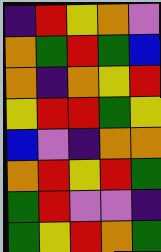[["indigo", "red", "yellow", "orange", "violet"], ["orange", "green", "red", "green", "blue"], ["orange", "indigo", "orange", "yellow", "red"], ["yellow", "red", "red", "green", "yellow"], ["blue", "violet", "indigo", "orange", "orange"], ["orange", "red", "yellow", "red", "green"], ["green", "red", "violet", "violet", "indigo"], ["green", "yellow", "red", "orange", "green"]]